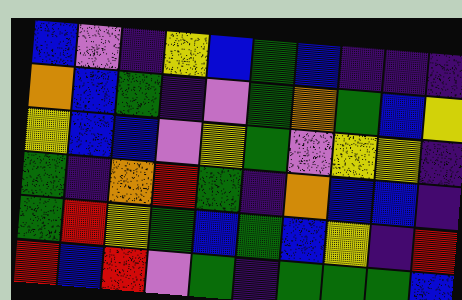[["blue", "violet", "indigo", "yellow", "blue", "green", "blue", "indigo", "indigo", "indigo"], ["orange", "blue", "green", "indigo", "violet", "green", "orange", "green", "blue", "yellow"], ["yellow", "blue", "blue", "violet", "yellow", "green", "violet", "yellow", "yellow", "indigo"], ["green", "indigo", "orange", "red", "green", "indigo", "orange", "blue", "blue", "indigo"], ["green", "red", "yellow", "green", "blue", "green", "blue", "yellow", "indigo", "red"], ["red", "blue", "red", "violet", "green", "indigo", "green", "green", "green", "blue"]]